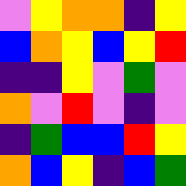[["violet", "yellow", "orange", "orange", "indigo", "yellow"], ["blue", "orange", "yellow", "blue", "yellow", "red"], ["indigo", "indigo", "yellow", "violet", "green", "violet"], ["orange", "violet", "red", "violet", "indigo", "violet"], ["indigo", "green", "blue", "blue", "red", "yellow"], ["orange", "blue", "yellow", "indigo", "blue", "green"]]